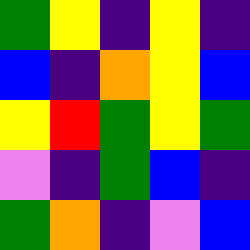[["green", "yellow", "indigo", "yellow", "indigo"], ["blue", "indigo", "orange", "yellow", "blue"], ["yellow", "red", "green", "yellow", "green"], ["violet", "indigo", "green", "blue", "indigo"], ["green", "orange", "indigo", "violet", "blue"]]